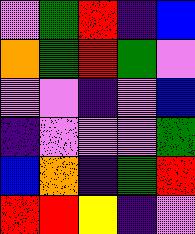[["violet", "green", "red", "indigo", "blue"], ["orange", "green", "red", "green", "violet"], ["violet", "violet", "indigo", "violet", "blue"], ["indigo", "violet", "violet", "violet", "green"], ["blue", "orange", "indigo", "green", "red"], ["red", "red", "yellow", "indigo", "violet"]]